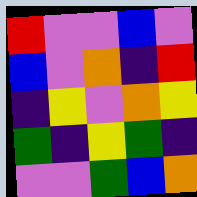[["red", "violet", "violet", "blue", "violet"], ["blue", "violet", "orange", "indigo", "red"], ["indigo", "yellow", "violet", "orange", "yellow"], ["green", "indigo", "yellow", "green", "indigo"], ["violet", "violet", "green", "blue", "orange"]]